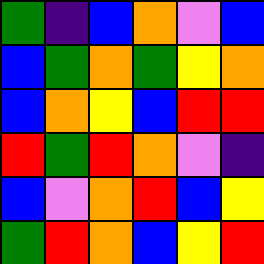[["green", "indigo", "blue", "orange", "violet", "blue"], ["blue", "green", "orange", "green", "yellow", "orange"], ["blue", "orange", "yellow", "blue", "red", "red"], ["red", "green", "red", "orange", "violet", "indigo"], ["blue", "violet", "orange", "red", "blue", "yellow"], ["green", "red", "orange", "blue", "yellow", "red"]]